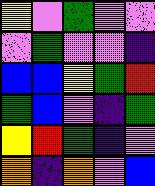[["yellow", "violet", "green", "violet", "violet"], ["violet", "green", "violet", "violet", "indigo"], ["blue", "blue", "yellow", "green", "red"], ["green", "blue", "violet", "indigo", "green"], ["yellow", "red", "green", "indigo", "violet"], ["orange", "indigo", "orange", "violet", "blue"]]